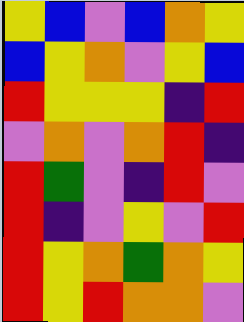[["yellow", "blue", "violet", "blue", "orange", "yellow"], ["blue", "yellow", "orange", "violet", "yellow", "blue"], ["red", "yellow", "yellow", "yellow", "indigo", "red"], ["violet", "orange", "violet", "orange", "red", "indigo"], ["red", "green", "violet", "indigo", "red", "violet"], ["red", "indigo", "violet", "yellow", "violet", "red"], ["red", "yellow", "orange", "green", "orange", "yellow"], ["red", "yellow", "red", "orange", "orange", "violet"]]